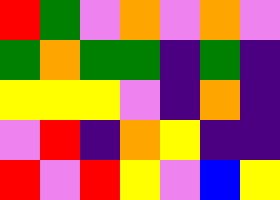[["red", "green", "violet", "orange", "violet", "orange", "violet"], ["green", "orange", "green", "green", "indigo", "green", "indigo"], ["yellow", "yellow", "yellow", "violet", "indigo", "orange", "indigo"], ["violet", "red", "indigo", "orange", "yellow", "indigo", "indigo"], ["red", "violet", "red", "yellow", "violet", "blue", "yellow"]]